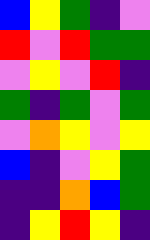[["blue", "yellow", "green", "indigo", "violet"], ["red", "violet", "red", "green", "green"], ["violet", "yellow", "violet", "red", "indigo"], ["green", "indigo", "green", "violet", "green"], ["violet", "orange", "yellow", "violet", "yellow"], ["blue", "indigo", "violet", "yellow", "green"], ["indigo", "indigo", "orange", "blue", "green"], ["indigo", "yellow", "red", "yellow", "indigo"]]